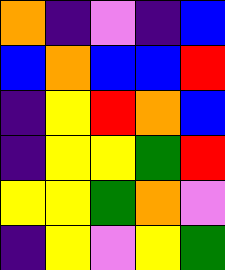[["orange", "indigo", "violet", "indigo", "blue"], ["blue", "orange", "blue", "blue", "red"], ["indigo", "yellow", "red", "orange", "blue"], ["indigo", "yellow", "yellow", "green", "red"], ["yellow", "yellow", "green", "orange", "violet"], ["indigo", "yellow", "violet", "yellow", "green"]]